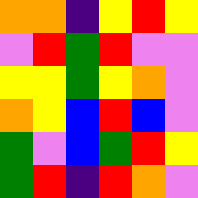[["orange", "orange", "indigo", "yellow", "red", "yellow"], ["violet", "red", "green", "red", "violet", "violet"], ["yellow", "yellow", "green", "yellow", "orange", "violet"], ["orange", "yellow", "blue", "red", "blue", "violet"], ["green", "violet", "blue", "green", "red", "yellow"], ["green", "red", "indigo", "red", "orange", "violet"]]